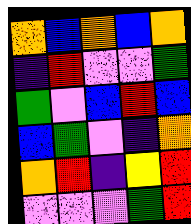[["orange", "blue", "orange", "blue", "orange"], ["indigo", "red", "violet", "violet", "green"], ["green", "violet", "blue", "red", "blue"], ["blue", "green", "violet", "indigo", "orange"], ["orange", "red", "indigo", "yellow", "red"], ["violet", "violet", "violet", "green", "red"]]